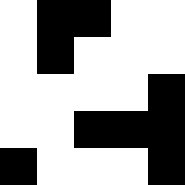[["white", "black", "black", "white", "white"], ["white", "black", "white", "white", "white"], ["white", "white", "white", "white", "black"], ["white", "white", "black", "black", "black"], ["black", "white", "white", "white", "black"]]